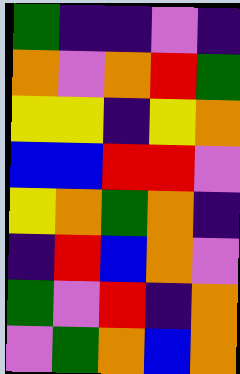[["green", "indigo", "indigo", "violet", "indigo"], ["orange", "violet", "orange", "red", "green"], ["yellow", "yellow", "indigo", "yellow", "orange"], ["blue", "blue", "red", "red", "violet"], ["yellow", "orange", "green", "orange", "indigo"], ["indigo", "red", "blue", "orange", "violet"], ["green", "violet", "red", "indigo", "orange"], ["violet", "green", "orange", "blue", "orange"]]